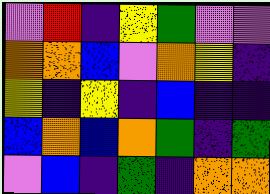[["violet", "red", "indigo", "yellow", "green", "violet", "violet"], ["orange", "orange", "blue", "violet", "orange", "yellow", "indigo"], ["yellow", "indigo", "yellow", "indigo", "blue", "indigo", "indigo"], ["blue", "orange", "blue", "orange", "green", "indigo", "green"], ["violet", "blue", "indigo", "green", "indigo", "orange", "orange"]]